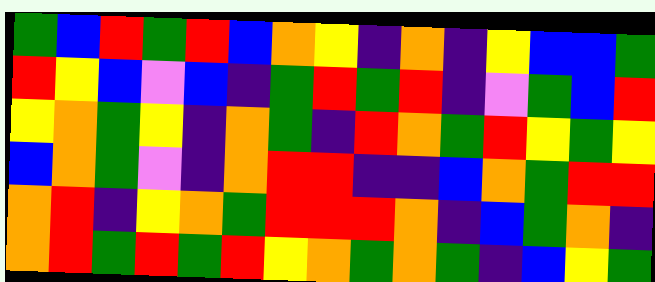[["green", "blue", "red", "green", "red", "blue", "orange", "yellow", "indigo", "orange", "indigo", "yellow", "blue", "blue", "green"], ["red", "yellow", "blue", "violet", "blue", "indigo", "green", "red", "green", "red", "indigo", "violet", "green", "blue", "red"], ["yellow", "orange", "green", "yellow", "indigo", "orange", "green", "indigo", "red", "orange", "green", "red", "yellow", "green", "yellow"], ["blue", "orange", "green", "violet", "indigo", "orange", "red", "red", "indigo", "indigo", "blue", "orange", "green", "red", "red"], ["orange", "red", "indigo", "yellow", "orange", "green", "red", "red", "red", "orange", "indigo", "blue", "green", "orange", "indigo"], ["orange", "red", "green", "red", "green", "red", "yellow", "orange", "green", "orange", "green", "indigo", "blue", "yellow", "green"]]